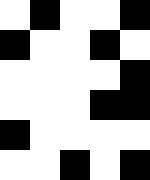[["white", "black", "white", "white", "black"], ["black", "white", "white", "black", "white"], ["white", "white", "white", "white", "black"], ["white", "white", "white", "black", "black"], ["black", "white", "white", "white", "white"], ["white", "white", "black", "white", "black"]]